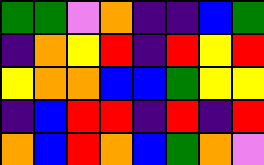[["green", "green", "violet", "orange", "indigo", "indigo", "blue", "green"], ["indigo", "orange", "yellow", "red", "indigo", "red", "yellow", "red"], ["yellow", "orange", "orange", "blue", "blue", "green", "yellow", "yellow"], ["indigo", "blue", "red", "red", "indigo", "red", "indigo", "red"], ["orange", "blue", "red", "orange", "blue", "green", "orange", "violet"]]